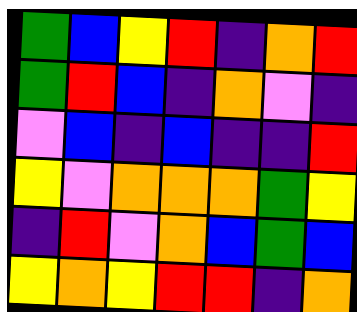[["green", "blue", "yellow", "red", "indigo", "orange", "red"], ["green", "red", "blue", "indigo", "orange", "violet", "indigo"], ["violet", "blue", "indigo", "blue", "indigo", "indigo", "red"], ["yellow", "violet", "orange", "orange", "orange", "green", "yellow"], ["indigo", "red", "violet", "orange", "blue", "green", "blue"], ["yellow", "orange", "yellow", "red", "red", "indigo", "orange"]]